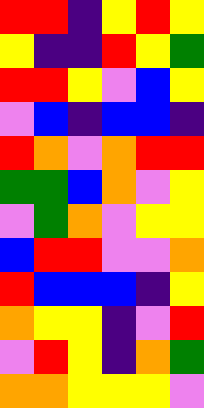[["red", "red", "indigo", "yellow", "red", "yellow"], ["yellow", "indigo", "indigo", "red", "yellow", "green"], ["red", "red", "yellow", "violet", "blue", "yellow"], ["violet", "blue", "indigo", "blue", "blue", "indigo"], ["red", "orange", "violet", "orange", "red", "red"], ["green", "green", "blue", "orange", "violet", "yellow"], ["violet", "green", "orange", "violet", "yellow", "yellow"], ["blue", "red", "red", "violet", "violet", "orange"], ["red", "blue", "blue", "blue", "indigo", "yellow"], ["orange", "yellow", "yellow", "indigo", "violet", "red"], ["violet", "red", "yellow", "indigo", "orange", "green"], ["orange", "orange", "yellow", "yellow", "yellow", "violet"]]